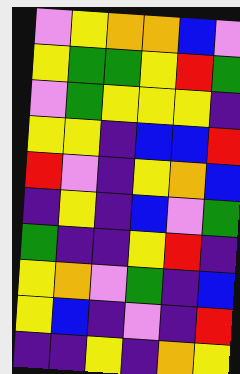[["violet", "yellow", "orange", "orange", "blue", "violet"], ["yellow", "green", "green", "yellow", "red", "green"], ["violet", "green", "yellow", "yellow", "yellow", "indigo"], ["yellow", "yellow", "indigo", "blue", "blue", "red"], ["red", "violet", "indigo", "yellow", "orange", "blue"], ["indigo", "yellow", "indigo", "blue", "violet", "green"], ["green", "indigo", "indigo", "yellow", "red", "indigo"], ["yellow", "orange", "violet", "green", "indigo", "blue"], ["yellow", "blue", "indigo", "violet", "indigo", "red"], ["indigo", "indigo", "yellow", "indigo", "orange", "yellow"]]